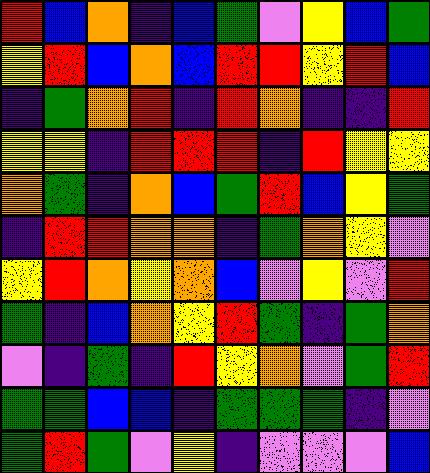[["red", "blue", "orange", "indigo", "blue", "green", "violet", "yellow", "blue", "green"], ["yellow", "red", "blue", "orange", "blue", "red", "red", "yellow", "red", "blue"], ["indigo", "green", "orange", "red", "indigo", "red", "orange", "indigo", "indigo", "red"], ["yellow", "yellow", "indigo", "red", "red", "red", "indigo", "red", "yellow", "yellow"], ["orange", "green", "indigo", "orange", "blue", "green", "red", "blue", "yellow", "green"], ["indigo", "red", "red", "orange", "orange", "indigo", "green", "orange", "yellow", "violet"], ["yellow", "red", "orange", "yellow", "orange", "blue", "violet", "yellow", "violet", "red"], ["green", "indigo", "blue", "orange", "yellow", "red", "green", "indigo", "green", "orange"], ["violet", "indigo", "green", "indigo", "red", "yellow", "orange", "violet", "green", "red"], ["green", "green", "blue", "blue", "indigo", "green", "green", "green", "indigo", "violet"], ["green", "red", "green", "violet", "yellow", "indigo", "violet", "violet", "violet", "blue"]]